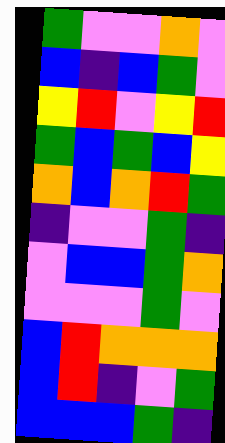[["green", "violet", "violet", "orange", "violet"], ["blue", "indigo", "blue", "green", "violet"], ["yellow", "red", "violet", "yellow", "red"], ["green", "blue", "green", "blue", "yellow"], ["orange", "blue", "orange", "red", "green"], ["indigo", "violet", "violet", "green", "indigo"], ["violet", "blue", "blue", "green", "orange"], ["violet", "violet", "violet", "green", "violet"], ["blue", "red", "orange", "orange", "orange"], ["blue", "red", "indigo", "violet", "green"], ["blue", "blue", "blue", "green", "indigo"]]